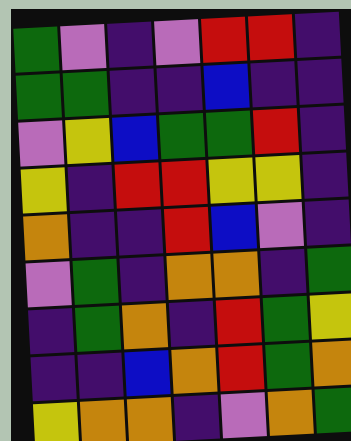[["green", "violet", "indigo", "violet", "red", "red", "indigo"], ["green", "green", "indigo", "indigo", "blue", "indigo", "indigo"], ["violet", "yellow", "blue", "green", "green", "red", "indigo"], ["yellow", "indigo", "red", "red", "yellow", "yellow", "indigo"], ["orange", "indigo", "indigo", "red", "blue", "violet", "indigo"], ["violet", "green", "indigo", "orange", "orange", "indigo", "green"], ["indigo", "green", "orange", "indigo", "red", "green", "yellow"], ["indigo", "indigo", "blue", "orange", "red", "green", "orange"], ["yellow", "orange", "orange", "indigo", "violet", "orange", "green"]]